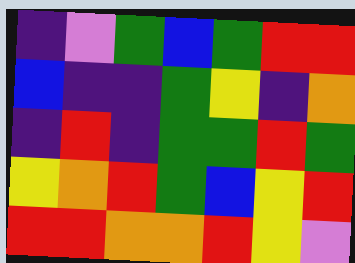[["indigo", "violet", "green", "blue", "green", "red", "red"], ["blue", "indigo", "indigo", "green", "yellow", "indigo", "orange"], ["indigo", "red", "indigo", "green", "green", "red", "green"], ["yellow", "orange", "red", "green", "blue", "yellow", "red"], ["red", "red", "orange", "orange", "red", "yellow", "violet"]]